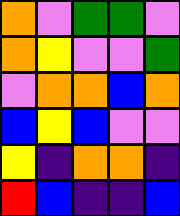[["orange", "violet", "green", "green", "violet"], ["orange", "yellow", "violet", "violet", "green"], ["violet", "orange", "orange", "blue", "orange"], ["blue", "yellow", "blue", "violet", "violet"], ["yellow", "indigo", "orange", "orange", "indigo"], ["red", "blue", "indigo", "indigo", "blue"]]